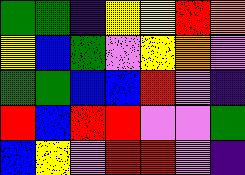[["green", "green", "indigo", "yellow", "yellow", "red", "orange"], ["yellow", "blue", "green", "violet", "yellow", "orange", "violet"], ["green", "green", "blue", "blue", "red", "violet", "indigo"], ["red", "blue", "red", "red", "violet", "violet", "green"], ["blue", "yellow", "violet", "red", "red", "violet", "indigo"]]